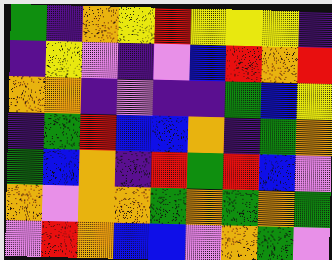[["green", "indigo", "orange", "yellow", "red", "yellow", "yellow", "yellow", "indigo"], ["indigo", "yellow", "violet", "indigo", "violet", "blue", "red", "orange", "red"], ["orange", "orange", "indigo", "violet", "indigo", "indigo", "green", "blue", "yellow"], ["indigo", "green", "red", "blue", "blue", "orange", "indigo", "green", "orange"], ["green", "blue", "orange", "indigo", "red", "green", "red", "blue", "violet"], ["orange", "violet", "orange", "orange", "green", "orange", "green", "orange", "green"], ["violet", "red", "orange", "blue", "blue", "violet", "orange", "green", "violet"]]